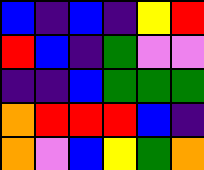[["blue", "indigo", "blue", "indigo", "yellow", "red"], ["red", "blue", "indigo", "green", "violet", "violet"], ["indigo", "indigo", "blue", "green", "green", "green"], ["orange", "red", "red", "red", "blue", "indigo"], ["orange", "violet", "blue", "yellow", "green", "orange"]]